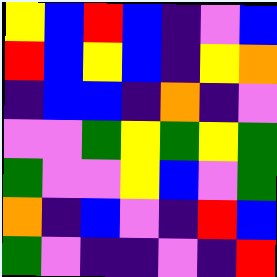[["yellow", "blue", "red", "blue", "indigo", "violet", "blue"], ["red", "blue", "yellow", "blue", "indigo", "yellow", "orange"], ["indigo", "blue", "blue", "indigo", "orange", "indigo", "violet"], ["violet", "violet", "green", "yellow", "green", "yellow", "green"], ["green", "violet", "violet", "yellow", "blue", "violet", "green"], ["orange", "indigo", "blue", "violet", "indigo", "red", "blue"], ["green", "violet", "indigo", "indigo", "violet", "indigo", "red"]]